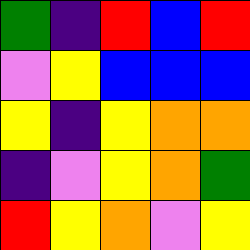[["green", "indigo", "red", "blue", "red"], ["violet", "yellow", "blue", "blue", "blue"], ["yellow", "indigo", "yellow", "orange", "orange"], ["indigo", "violet", "yellow", "orange", "green"], ["red", "yellow", "orange", "violet", "yellow"]]